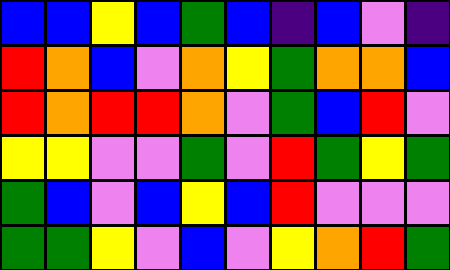[["blue", "blue", "yellow", "blue", "green", "blue", "indigo", "blue", "violet", "indigo"], ["red", "orange", "blue", "violet", "orange", "yellow", "green", "orange", "orange", "blue"], ["red", "orange", "red", "red", "orange", "violet", "green", "blue", "red", "violet"], ["yellow", "yellow", "violet", "violet", "green", "violet", "red", "green", "yellow", "green"], ["green", "blue", "violet", "blue", "yellow", "blue", "red", "violet", "violet", "violet"], ["green", "green", "yellow", "violet", "blue", "violet", "yellow", "orange", "red", "green"]]